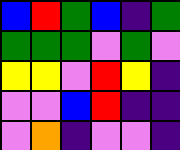[["blue", "red", "green", "blue", "indigo", "green"], ["green", "green", "green", "violet", "green", "violet"], ["yellow", "yellow", "violet", "red", "yellow", "indigo"], ["violet", "violet", "blue", "red", "indigo", "indigo"], ["violet", "orange", "indigo", "violet", "violet", "indigo"]]